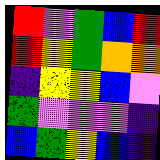[["red", "violet", "green", "blue", "red"], ["red", "yellow", "green", "orange", "orange"], ["indigo", "yellow", "yellow", "blue", "violet"], ["green", "violet", "violet", "violet", "indigo"], ["blue", "green", "yellow", "blue", "indigo"]]